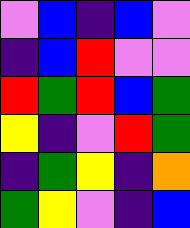[["violet", "blue", "indigo", "blue", "violet"], ["indigo", "blue", "red", "violet", "violet"], ["red", "green", "red", "blue", "green"], ["yellow", "indigo", "violet", "red", "green"], ["indigo", "green", "yellow", "indigo", "orange"], ["green", "yellow", "violet", "indigo", "blue"]]